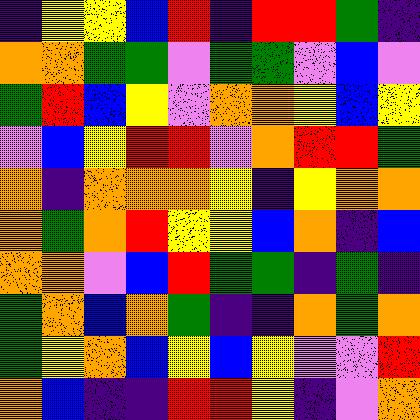[["indigo", "yellow", "yellow", "blue", "red", "indigo", "red", "red", "green", "indigo"], ["orange", "orange", "green", "green", "violet", "green", "green", "violet", "blue", "violet"], ["green", "red", "blue", "yellow", "violet", "orange", "orange", "yellow", "blue", "yellow"], ["violet", "blue", "yellow", "red", "red", "violet", "orange", "red", "red", "green"], ["orange", "indigo", "orange", "orange", "orange", "yellow", "indigo", "yellow", "orange", "orange"], ["orange", "green", "orange", "red", "yellow", "yellow", "blue", "orange", "indigo", "blue"], ["orange", "orange", "violet", "blue", "red", "green", "green", "indigo", "green", "indigo"], ["green", "orange", "blue", "orange", "green", "indigo", "indigo", "orange", "green", "orange"], ["green", "yellow", "orange", "blue", "yellow", "blue", "yellow", "violet", "violet", "red"], ["orange", "blue", "indigo", "indigo", "red", "red", "yellow", "indigo", "violet", "orange"]]